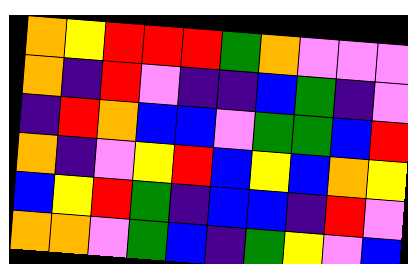[["orange", "yellow", "red", "red", "red", "green", "orange", "violet", "violet", "violet"], ["orange", "indigo", "red", "violet", "indigo", "indigo", "blue", "green", "indigo", "violet"], ["indigo", "red", "orange", "blue", "blue", "violet", "green", "green", "blue", "red"], ["orange", "indigo", "violet", "yellow", "red", "blue", "yellow", "blue", "orange", "yellow"], ["blue", "yellow", "red", "green", "indigo", "blue", "blue", "indigo", "red", "violet"], ["orange", "orange", "violet", "green", "blue", "indigo", "green", "yellow", "violet", "blue"]]